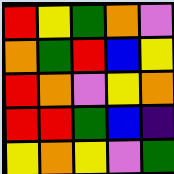[["red", "yellow", "green", "orange", "violet"], ["orange", "green", "red", "blue", "yellow"], ["red", "orange", "violet", "yellow", "orange"], ["red", "red", "green", "blue", "indigo"], ["yellow", "orange", "yellow", "violet", "green"]]